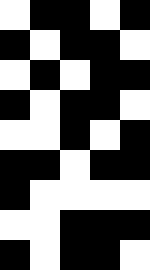[["white", "black", "black", "white", "black"], ["black", "white", "black", "black", "white"], ["white", "black", "white", "black", "black"], ["black", "white", "black", "black", "white"], ["white", "white", "black", "white", "black"], ["black", "black", "white", "black", "black"], ["black", "white", "white", "white", "white"], ["white", "white", "black", "black", "black"], ["black", "white", "black", "black", "white"]]